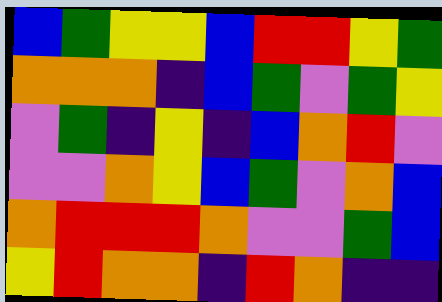[["blue", "green", "yellow", "yellow", "blue", "red", "red", "yellow", "green"], ["orange", "orange", "orange", "indigo", "blue", "green", "violet", "green", "yellow"], ["violet", "green", "indigo", "yellow", "indigo", "blue", "orange", "red", "violet"], ["violet", "violet", "orange", "yellow", "blue", "green", "violet", "orange", "blue"], ["orange", "red", "red", "red", "orange", "violet", "violet", "green", "blue"], ["yellow", "red", "orange", "orange", "indigo", "red", "orange", "indigo", "indigo"]]